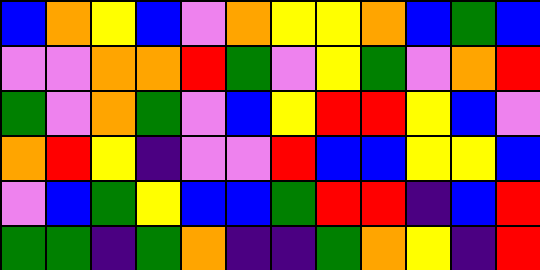[["blue", "orange", "yellow", "blue", "violet", "orange", "yellow", "yellow", "orange", "blue", "green", "blue"], ["violet", "violet", "orange", "orange", "red", "green", "violet", "yellow", "green", "violet", "orange", "red"], ["green", "violet", "orange", "green", "violet", "blue", "yellow", "red", "red", "yellow", "blue", "violet"], ["orange", "red", "yellow", "indigo", "violet", "violet", "red", "blue", "blue", "yellow", "yellow", "blue"], ["violet", "blue", "green", "yellow", "blue", "blue", "green", "red", "red", "indigo", "blue", "red"], ["green", "green", "indigo", "green", "orange", "indigo", "indigo", "green", "orange", "yellow", "indigo", "red"]]